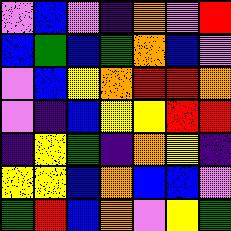[["violet", "blue", "violet", "indigo", "orange", "violet", "red"], ["blue", "green", "blue", "green", "orange", "blue", "violet"], ["violet", "blue", "yellow", "orange", "red", "red", "orange"], ["violet", "indigo", "blue", "yellow", "yellow", "red", "red"], ["indigo", "yellow", "green", "indigo", "orange", "yellow", "indigo"], ["yellow", "yellow", "blue", "orange", "blue", "blue", "violet"], ["green", "red", "blue", "orange", "violet", "yellow", "green"]]